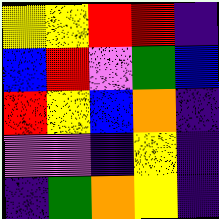[["yellow", "yellow", "red", "red", "indigo"], ["blue", "red", "violet", "green", "blue"], ["red", "yellow", "blue", "orange", "indigo"], ["violet", "violet", "indigo", "yellow", "indigo"], ["indigo", "green", "orange", "yellow", "indigo"]]